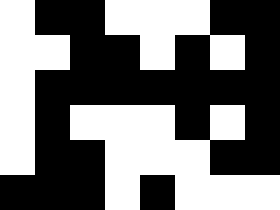[["white", "black", "black", "white", "white", "white", "black", "black"], ["white", "white", "black", "black", "white", "black", "white", "black"], ["white", "black", "black", "black", "black", "black", "black", "black"], ["white", "black", "white", "white", "white", "black", "white", "black"], ["white", "black", "black", "white", "white", "white", "black", "black"], ["black", "black", "black", "white", "black", "white", "white", "white"]]